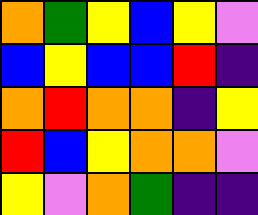[["orange", "green", "yellow", "blue", "yellow", "violet"], ["blue", "yellow", "blue", "blue", "red", "indigo"], ["orange", "red", "orange", "orange", "indigo", "yellow"], ["red", "blue", "yellow", "orange", "orange", "violet"], ["yellow", "violet", "orange", "green", "indigo", "indigo"]]